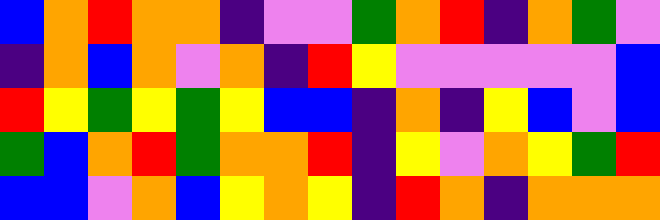[["blue", "orange", "red", "orange", "orange", "indigo", "violet", "violet", "green", "orange", "red", "indigo", "orange", "green", "violet"], ["indigo", "orange", "blue", "orange", "violet", "orange", "indigo", "red", "yellow", "violet", "violet", "violet", "violet", "violet", "blue"], ["red", "yellow", "green", "yellow", "green", "yellow", "blue", "blue", "indigo", "orange", "indigo", "yellow", "blue", "violet", "blue"], ["green", "blue", "orange", "red", "green", "orange", "orange", "red", "indigo", "yellow", "violet", "orange", "yellow", "green", "red"], ["blue", "blue", "violet", "orange", "blue", "yellow", "orange", "yellow", "indigo", "red", "orange", "indigo", "orange", "orange", "orange"]]